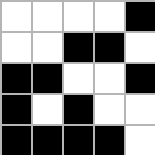[["white", "white", "white", "white", "black"], ["white", "white", "black", "black", "white"], ["black", "black", "white", "white", "black"], ["black", "white", "black", "white", "white"], ["black", "black", "black", "black", "white"]]